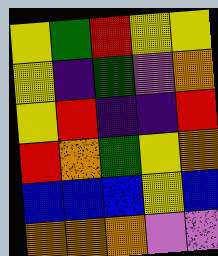[["yellow", "green", "red", "yellow", "yellow"], ["yellow", "indigo", "green", "violet", "orange"], ["yellow", "red", "indigo", "indigo", "red"], ["red", "orange", "green", "yellow", "orange"], ["blue", "blue", "blue", "yellow", "blue"], ["orange", "orange", "orange", "violet", "violet"]]